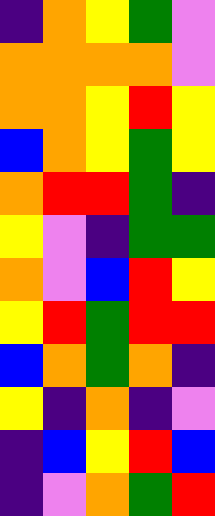[["indigo", "orange", "yellow", "green", "violet"], ["orange", "orange", "orange", "orange", "violet"], ["orange", "orange", "yellow", "red", "yellow"], ["blue", "orange", "yellow", "green", "yellow"], ["orange", "red", "red", "green", "indigo"], ["yellow", "violet", "indigo", "green", "green"], ["orange", "violet", "blue", "red", "yellow"], ["yellow", "red", "green", "red", "red"], ["blue", "orange", "green", "orange", "indigo"], ["yellow", "indigo", "orange", "indigo", "violet"], ["indigo", "blue", "yellow", "red", "blue"], ["indigo", "violet", "orange", "green", "red"]]